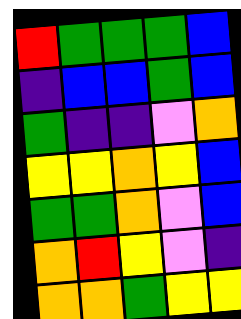[["red", "green", "green", "green", "blue"], ["indigo", "blue", "blue", "green", "blue"], ["green", "indigo", "indigo", "violet", "orange"], ["yellow", "yellow", "orange", "yellow", "blue"], ["green", "green", "orange", "violet", "blue"], ["orange", "red", "yellow", "violet", "indigo"], ["orange", "orange", "green", "yellow", "yellow"]]